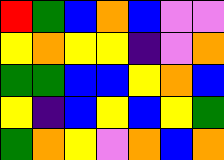[["red", "green", "blue", "orange", "blue", "violet", "violet"], ["yellow", "orange", "yellow", "yellow", "indigo", "violet", "orange"], ["green", "green", "blue", "blue", "yellow", "orange", "blue"], ["yellow", "indigo", "blue", "yellow", "blue", "yellow", "green"], ["green", "orange", "yellow", "violet", "orange", "blue", "orange"]]